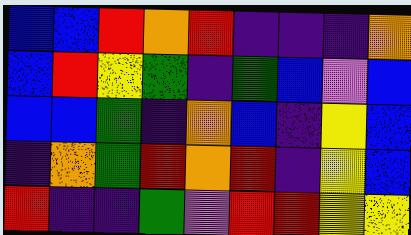[["blue", "blue", "red", "orange", "red", "indigo", "indigo", "indigo", "orange"], ["blue", "red", "yellow", "green", "indigo", "green", "blue", "violet", "blue"], ["blue", "blue", "green", "indigo", "orange", "blue", "indigo", "yellow", "blue"], ["indigo", "orange", "green", "red", "orange", "red", "indigo", "yellow", "blue"], ["red", "indigo", "indigo", "green", "violet", "red", "red", "yellow", "yellow"]]